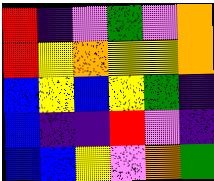[["red", "indigo", "violet", "green", "violet", "orange"], ["red", "yellow", "orange", "yellow", "yellow", "orange"], ["blue", "yellow", "blue", "yellow", "green", "indigo"], ["blue", "indigo", "indigo", "red", "violet", "indigo"], ["blue", "blue", "yellow", "violet", "orange", "green"]]